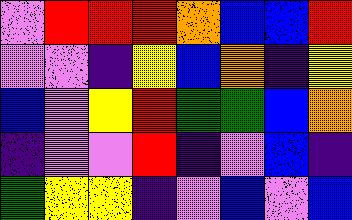[["violet", "red", "red", "red", "orange", "blue", "blue", "red"], ["violet", "violet", "indigo", "yellow", "blue", "orange", "indigo", "yellow"], ["blue", "violet", "yellow", "red", "green", "green", "blue", "orange"], ["indigo", "violet", "violet", "red", "indigo", "violet", "blue", "indigo"], ["green", "yellow", "yellow", "indigo", "violet", "blue", "violet", "blue"]]